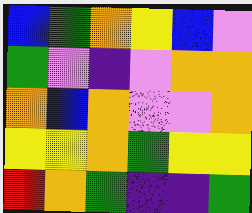[["blue", "green", "orange", "yellow", "blue", "violet"], ["green", "violet", "indigo", "violet", "orange", "orange"], ["orange", "blue", "orange", "violet", "violet", "orange"], ["yellow", "yellow", "orange", "green", "yellow", "yellow"], ["red", "orange", "green", "indigo", "indigo", "green"]]